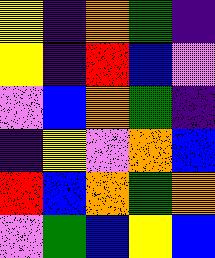[["yellow", "indigo", "orange", "green", "indigo"], ["yellow", "indigo", "red", "blue", "violet"], ["violet", "blue", "orange", "green", "indigo"], ["indigo", "yellow", "violet", "orange", "blue"], ["red", "blue", "orange", "green", "orange"], ["violet", "green", "blue", "yellow", "blue"]]